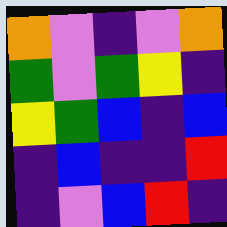[["orange", "violet", "indigo", "violet", "orange"], ["green", "violet", "green", "yellow", "indigo"], ["yellow", "green", "blue", "indigo", "blue"], ["indigo", "blue", "indigo", "indigo", "red"], ["indigo", "violet", "blue", "red", "indigo"]]